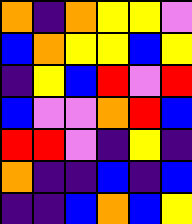[["orange", "indigo", "orange", "yellow", "yellow", "violet"], ["blue", "orange", "yellow", "yellow", "blue", "yellow"], ["indigo", "yellow", "blue", "red", "violet", "red"], ["blue", "violet", "violet", "orange", "red", "blue"], ["red", "red", "violet", "indigo", "yellow", "indigo"], ["orange", "indigo", "indigo", "blue", "indigo", "blue"], ["indigo", "indigo", "blue", "orange", "blue", "yellow"]]